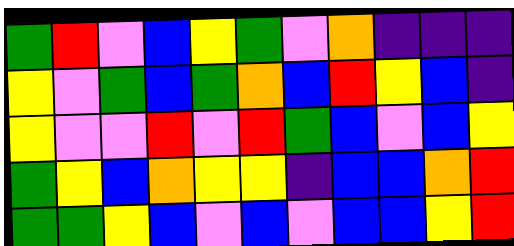[["green", "red", "violet", "blue", "yellow", "green", "violet", "orange", "indigo", "indigo", "indigo"], ["yellow", "violet", "green", "blue", "green", "orange", "blue", "red", "yellow", "blue", "indigo"], ["yellow", "violet", "violet", "red", "violet", "red", "green", "blue", "violet", "blue", "yellow"], ["green", "yellow", "blue", "orange", "yellow", "yellow", "indigo", "blue", "blue", "orange", "red"], ["green", "green", "yellow", "blue", "violet", "blue", "violet", "blue", "blue", "yellow", "red"]]